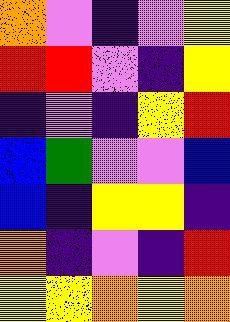[["orange", "violet", "indigo", "violet", "yellow"], ["red", "red", "violet", "indigo", "yellow"], ["indigo", "violet", "indigo", "yellow", "red"], ["blue", "green", "violet", "violet", "blue"], ["blue", "indigo", "yellow", "yellow", "indigo"], ["orange", "indigo", "violet", "indigo", "red"], ["yellow", "yellow", "orange", "yellow", "orange"]]